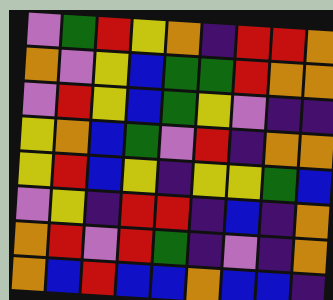[["violet", "green", "red", "yellow", "orange", "indigo", "red", "red", "orange"], ["orange", "violet", "yellow", "blue", "green", "green", "red", "orange", "orange"], ["violet", "red", "yellow", "blue", "green", "yellow", "violet", "indigo", "indigo"], ["yellow", "orange", "blue", "green", "violet", "red", "indigo", "orange", "orange"], ["yellow", "red", "blue", "yellow", "indigo", "yellow", "yellow", "green", "blue"], ["violet", "yellow", "indigo", "red", "red", "indigo", "blue", "indigo", "orange"], ["orange", "red", "violet", "red", "green", "indigo", "violet", "indigo", "orange"], ["orange", "blue", "red", "blue", "blue", "orange", "blue", "blue", "indigo"]]